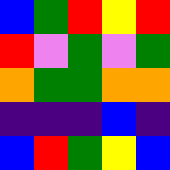[["blue", "green", "red", "yellow", "red"], ["red", "violet", "green", "violet", "green"], ["orange", "green", "green", "orange", "orange"], ["indigo", "indigo", "indigo", "blue", "indigo"], ["blue", "red", "green", "yellow", "blue"]]